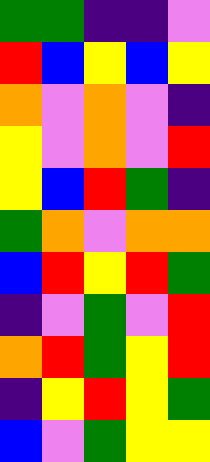[["green", "green", "indigo", "indigo", "violet"], ["red", "blue", "yellow", "blue", "yellow"], ["orange", "violet", "orange", "violet", "indigo"], ["yellow", "violet", "orange", "violet", "red"], ["yellow", "blue", "red", "green", "indigo"], ["green", "orange", "violet", "orange", "orange"], ["blue", "red", "yellow", "red", "green"], ["indigo", "violet", "green", "violet", "red"], ["orange", "red", "green", "yellow", "red"], ["indigo", "yellow", "red", "yellow", "green"], ["blue", "violet", "green", "yellow", "yellow"]]